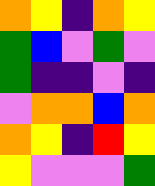[["orange", "yellow", "indigo", "orange", "yellow"], ["green", "blue", "violet", "green", "violet"], ["green", "indigo", "indigo", "violet", "indigo"], ["violet", "orange", "orange", "blue", "orange"], ["orange", "yellow", "indigo", "red", "yellow"], ["yellow", "violet", "violet", "violet", "green"]]